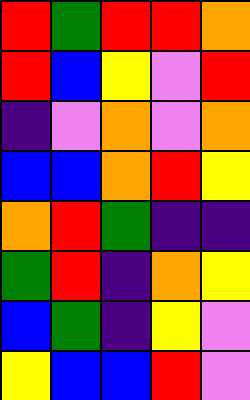[["red", "green", "red", "red", "orange"], ["red", "blue", "yellow", "violet", "red"], ["indigo", "violet", "orange", "violet", "orange"], ["blue", "blue", "orange", "red", "yellow"], ["orange", "red", "green", "indigo", "indigo"], ["green", "red", "indigo", "orange", "yellow"], ["blue", "green", "indigo", "yellow", "violet"], ["yellow", "blue", "blue", "red", "violet"]]